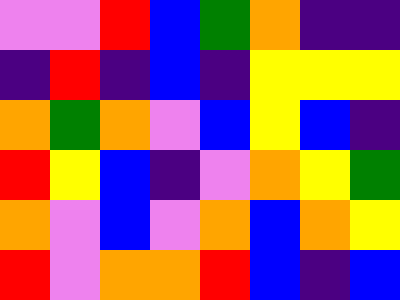[["violet", "violet", "red", "blue", "green", "orange", "indigo", "indigo"], ["indigo", "red", "indigo", "blue", "indigo", "yellow", "yellow", "yellow"], ["orange", "green", "orange", "violet", "blue", "yellow", "blue", "indigo"], ["red", "yellow", "blue", "indigo", "violet", "orange", "yellow", "green"], ["orange", "violet", "blue", "violet", "orange", "blue", "orange", "yellow"], ["red", "violet", "orange", "orange", "red", "blue", "indigo", "blue"]]